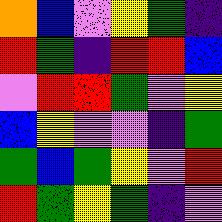[["orange", "blue", "violet", "yellow", "green", "indigo"], ["red", "green", "indigo", "red", "red", "blue"], ["violet", "red", "red", "green", "violet", "yellow"], ["blue", "yellow", "violet", "violet", "indigo", "green"], ["green", "blue", "green", "yellow", "violet", "red"], ["red", "green", "yellow", "green", "indigo", "violet"]]